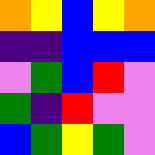[["orange", "yellow", "blue", "yellow", "orange"], ["indigo", "indigo", "blue", "blue", "blue"], ["violet", "green", "blue", "red", "violet"], ["green", "indigo", "red", "violet", "violet"], ["blue", "green", "yellow", "green", "violet"]]